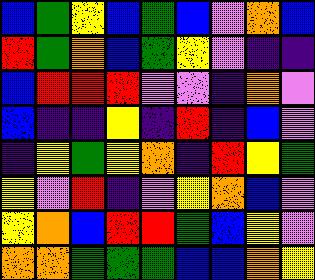[["blue", "green", "yellow", "blue", "green", "blue", "violet", "orange", "blue"], ["red", "green", "orange", "blue", "green", "yellow", "violet", "indigo", "indigo"], ["blue", "red", "red", "red", "violet", "violet", "indigo", "orange", "violet"], ["blue", "indigo", "indigo", "yellow", "indigo", "red", "indigo", "blue", "violet"], ["indigo", "yellow", "green", "yellow", "orange", "indigo", "red", "yellow", "green"], ["yellow", "violet", "red", "indigo", "violet", "yellow", "orange", "blue", "violet"], ["yellow", "orange", "blue", "red", "red", "green", "blue", "yellow", "violet"], ["orange", "orange", "green", "green", "green", "blue", "blue", "orange", "yellow"]]